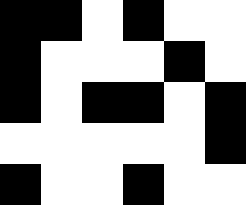[["black", "black", "white", "black", "white", "white"], ["black", "white", "white", "white", "black", "white"], ["black", "white", "black", "black", "white", "black"], ["white", "white", "white", "white", "white", "black"], ["black", "white", "white", "black", "white", "white"]]